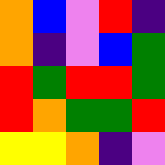[["orange", "blue", "violet", "red", "indigo"], ["orange", "indigo", "violet", "blue", "green"], ["red", "green", "red", "red", "green"], ["red", "orange", "green", "green", "red"], ["yellow", "yellow", "orange", "indigo", "violet"]]